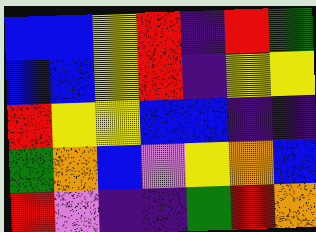[["blue", "blue", "yellow", "red", "indigo", "red", "green"], ["blue", "blue", "yellow", "red", "indigo", "yellow", "yellow"], ["red", "yellow", "yellow", "blue", "blue", "indigo", "indigo"], ["green", "orange", "blue", "violet", "yellow", "orange", "blue"], ["red", "violet", "indigo", "indigo", "green", "red", "orange"]]